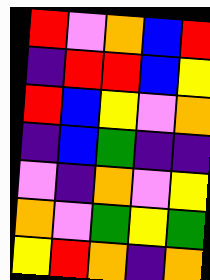[["red", "violet", "orange", "blue", "red"], ["indigo", "red", "red", "blue", "yellow"], ["red", "blue", "yellow", "violet", "orange"], ["indigo", "blue", "green", "indigo", "indigo"], ["violet", "indigo", "orange", "violet", "yellow"], ["orange", "violet", "green", "yellow", "green"], ["yellow", "red", "orange", "indigo", "orange"]]